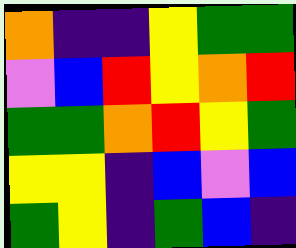[["orange", "indigo", "indigo", "yellow", "green", "green"], ["violet", "blue", "red", "yellow", "orange", "red"], ["green", "green", "orange", "red", "yellow", "green"], ["yellow", "yellow", "indigo", "blue", "violet", "blue"], ["green", "yellow", "indigo", "green", "blue", "indigo"]]